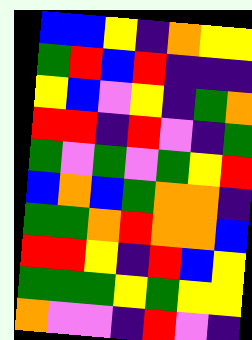[["blue", "blue", "yellow", "indigo", "orange", "yellow", "yellow"], ["green", "red", "blue", "red", "indigo", "indigo", "indigo"], ["yellow", "blue", "violet", "yellow", "indigo", "green", "orange"], ["red", "red", "indigo", "red", "violet", "indigo", "green"], ["green", "violet", "green", "violet", "green", "yellow", "red"], ["blue", "orange", "blue", "green", "orange", "orange", "indigo"], ["green", "green", "orange", "red", "orange", "orange", "blue"], ["red", "red", "yellow", "indigo", "red", "blue", "yellow"], ["green", "green", "green", "yellow", "green", "yellow", "yellow"], ["orange", "violet", "violet", "indigo", "red", "violet", "indigo"]]